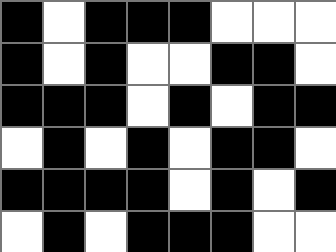[["black", "white", "black", "black", "black", "white", "white", "white"], ["black", "white", "black", "white", "white", "black", "black", "white"], ["black", "black", "black", "white", "black", "white", "black", "black"], ["white", "black", "white", "black", "white", "black", "black", "white"], ["black", "black", "black", "black", "white", "black", "white", "black"], ["white", "black", "white", "black", "black", "black", "white", "white"]]